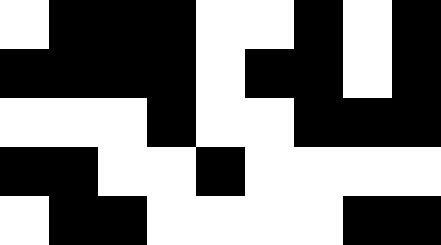[["white", "black", "black", "black", "white", "white", "black", "white", "black"], ["black", "black", "black", "black", "white", "black", "black", "white", "black"], ["white", "white", "white", "black", "white", "white", "black", "black", "black"], ["black", "black", "white", "white", "black", "white", "white", "white", "white"], ["white", "black", "black", "white", "white", "white", "white", "black", "black"]]